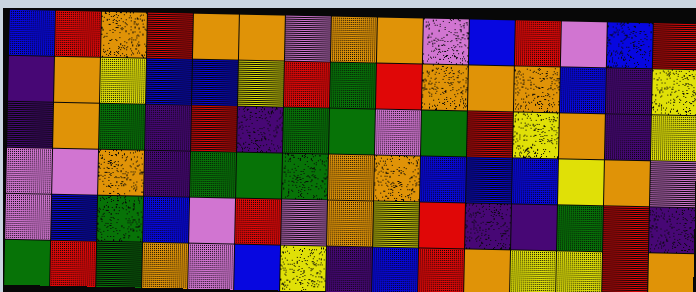[["blue", "red", "orange", "red", "orange", "orange", "violet", "orange", "orange", "violet", "blue", "red", "violet", "blue", "red"], ["indigo", "orange", "yellow", "blue", "blue", "yellow", "red", "green", "red", "orange", "orange", "orange", "blue", "indigo", "yellow"], ["indigo", "orange", "green", "indigo", "red", "indigo", "green", "green", "violet", "green", "red", "yellow", "orange", "indigo", "yellow"], ["violet", "violet", "orange", "indigo", "green", "green", "green", "orange", "orange", "blue", "blue", "blue", "yellow", "orange", "violet"], ["violet", "blue", "green", "blue", "violet", "red", "violet", "orange", "yellow", "red", "indigo", "indigo", "green", "red", "indigo"], ["green", "red", "green", "orange", "violet", "blue", "yellow", "indigo", "blue", "red", "orange", "yellow", "yellow", "red", "orange"]]